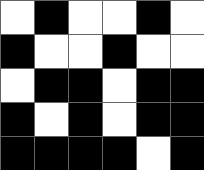[["white", "black", "white", "white", "black", "white"], ["black", "white", "white", "black", "white", "white"], ["white", "black", "black", "white", "black", "black"], ["black", "white", "black", "white", "black", "black"], ["black", "black", "black", "black", "white", "black"]]